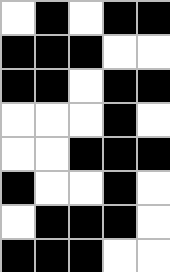[["white", "black", "white", "black", "black"], ["black", "black", "black", "white", "white"], ["black", "black", "white", "black", "black"], ["white", "white", "white", "black", "white"], ["white", "white", "black", "black", "black"], ["black", "white", "white", "black", "white"], ["white", "black", "black", "black", "white"], ["black", "black", "black", "white", "white"]]